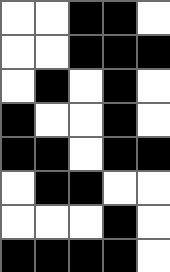[["white", "white", "black", "black", "white"], ["white", "white", "black", "black", "black"], ["white", "black", "white", "black", "white"], ["black", "white", "white", "black", "white"], ["black", "black", "white", "black", "black"], ["white", "black", "black", "white", "white"], ["white", "white", "white", "black", "white"], ["black", "black", "black", "black", "white"]]